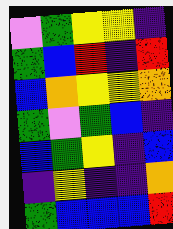[["violet", "green", "yellow", "yellow", "indigo"], ["green", "blue", "red", "indigo", "red"], ["blue", "orange", "yellow", "yellow", "orange"], ["green", "violet", "green", "blue", "indigo"], ["blue", "green", "yellow", "indigo", "blue"], ["indigo", "yellow", "indigo", "indigo", "orange"], ["green", "blue", "blue", "blue", "red"]]